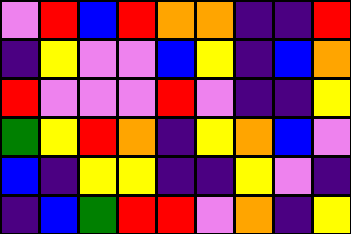[["violet", "red", "blue", "red", "orange", "orange", "indigo", "indigo", "red"], ["indigo", "yellow", "violet", "violet", "blue", "yellow", "indigo", "blue", "orange"], ["red", "violet", "violet", "violet", "red", "violet", "indigo", "indigo", "yellow"], ["green", "yellow", "red", "orange", "indigo", "yellow", "orange", "blue", "violet"], ["blue", "indigo", "yellow", "yellow", "indigo", "indigo", "yellow", "violet", "indigo"], ["indigo", "blue", "green", "red", "red", "violet", "orange", "indigo", "yellow"]]